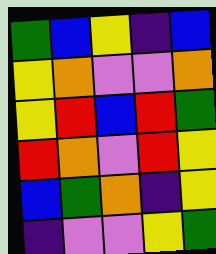[["green", "blue", "yellow", "indigo", "blue"], ["yellow", "orange", "violet", "violet", "orange"], ["yellow", "red", "blue", "red", "green"], ["red", "orange", "violet", "red", "yellow"], ["blue", "green", "orange", "indigo", "yellow"], ["indigo", "violet", "violet", "yellow", "green"]]